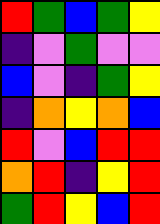[["red", "green", "blue", "green", "yellow"], ["indigo", "violet", "green", "violet", "violet"], ["blue", "violet", "indigo", "green", "yellow"], ["indigo", "orange", "yellow", "orange", "blue"], ["red", "violet", "blue", "red", "red"], ["orange", "red", "indigo", "yellow", "red"], ["green", "red", "yellow", "blue", "red"]]